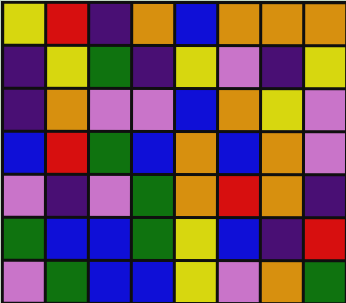[["yellow", "red", "indigo", "orange", "blue", "orange", "orange", "orange"], ["indigo", "yellow", "green", "indigo", "yellow", "violet", "indigo", "yellow"], ["indigo", "orange", "violet", "violet", "blue", "orange", "yellow", "violet"], ["blue", "red", "green", "blue", "orange", "blue", "orange", "violet"], ["violet", "indigo", "violet", "green", "orange", "red", "orange", "indigo"], ["green", "blue", "blue", "green", "yellow", "blue", "indigo", "red"], ["violet", "green", "blue", "blue", "yellow", "violet", "orange", "green"]]